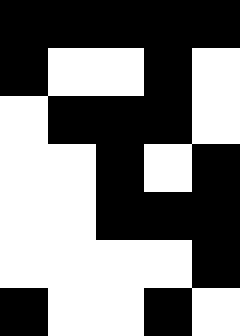[["black", "black", "black", "black", "black"], ["black", "white", "white", "black", "white"], ["white", "black", "black", "black", "white"], ["white", "white", "black", "white", "black"], ["white", "white", "black", "black", "black"], ["white", "white", "white", "white", "black"], ["black", "white", "white", "black", "white"]]